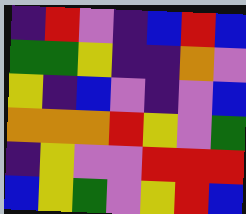[["indigo", "red", "violet", "indigo", "blue", "red", "blue"], ["green", "green", "yellow", "indigo", "indigo", "orange", "violet"], ["yellow", "indigo", "blue", "violet", "indigo", "violet", "blue"], ["orange", "orange", "orange", "red", "yellow", "violet", "green"], ["indigo", "yellow", "violet", "violet", "red", "red", "red"], ["blue", "yellow", "green", "violet", "yellow", "red", "blue"]]